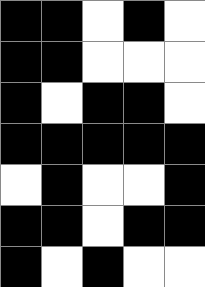[["black", "black", "white", "black", "white"], ["black", "black", "white", "white", "white"], ["black", "white", "black", "black", "white"], ["black", "black", "black", "black", "black"], ["white", "black", "white", "white", "black"], ["black", "black", "white", "black", "black"], ["black", "white", "black", "white", "white"]]